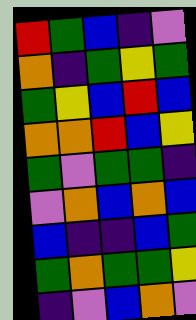[["red", "green", "blue", "indigo", "violet"], ["orange", "indigo", "green", "yellow", "green"], ["green", "yellow", "blue", "red", "blue"], ["orange", "orange", "red", "blue", "yellow"], ["green", "violet", "green", "green", "indigo"], ["violet", "orange", "blue", "orange", "blue"], ["blue", "indigo", "indigo", "blue", "green"], ["green", "orange", "green", "green", "yellow"], ["indigo", "violet", "blue", "orange", "violet"]]